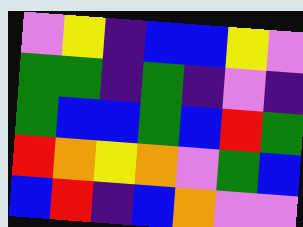[["violet", "yellow", "indigo", "blue", "blue", "yellow", "violet"], ["green", "green", "indigo", "green", "indigo", "violet", "indigo"], ["green", "blue", "blue", "green", "blue", "red", "green"], ["red", "orange", "yellow", "orange", "violet", "green", "blue"], ["blue", "red", "indigo", "blue", "orange", "violet", "violet"]]